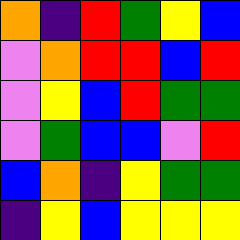[["orange", "indigo", "red", "green", "yellow", "blue"], ["violet", "orange", "red", "red", "blue", "red"], ["violet", "yellow", "blue", "red", "green", "green"], ["violet", "green", "blue", "blue", "violet", "red"], ["blue", "orange", "indigo", "yellow", "green", "green"], ["indigo", "yellow", "blue", "yellow", "yellow", "yellow"]]